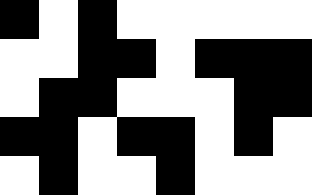[["black", "white", "black", "white", "white", "white", "white", "white"], ["white", "white", "black", "black", "white", "black", "black", "black"], ["white", "black", "black", "white", "white", "white", "black", "black"], ["black", "black", "white", "black", "black", "white", "black", "white"], ["white", "black", "white", "white", "black", "white", "white", "white"]]